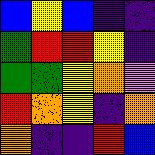[["blue", "yellow", "blue", "indigo", "indigo"], ["green", "red", "red", "yellow", "indigo"], ["green", "green", "yellow", "orange", "violet"], ["red", "orange", "yellow", "indigo", "orange"], ["orange", "indigo", "indigo", "red", "blue"]]